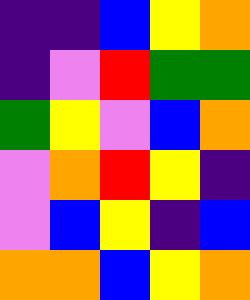[["indigo", "indigo", "blue", "yellow", "orange"], ["indigo", "violet", "red", "green", "green"], ["green", "yellow", "violet", "blue", "orange"], ["violet", "orange", "red", "yellow", "indigo"], ["violet", "blue", "yellow", "indigo", "blue"], ["orange", "orange", "blue", "yellow", "orange"]]